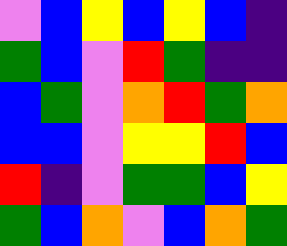[["violet", "blue", "yellow", "blue", "yellow", "blue", "indigo"], ["green", "blue", "violet", "red", "green", "indigo", "indigo"], ["blue", "green", "violet", "orange", "red", "green", "orange"], ["blue", "blue", "violet", "yellow", "yellow", "red", "blue"], ["red", "indigo", "violet", "green", "green", "blue", "yellow"], ["green", "blue", "orange", "violet", "blue", "orange", "green"]]